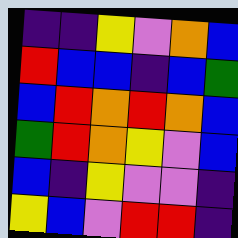[["indigo", "indigo", "yellow", "violet", "orange", "blue"], ["red", "blue", "blue", "indigo", "blue", "green"], ["blue", "red", "orange", "red", "orange", "blue"], ["green", "red", "orange", "yellow", "violet", "blue"], ["blue", "indigo", "yellow", "violet", "violet", "indigo"], ["yellow", "blue", "violet", "red", "red", "indigo"]]